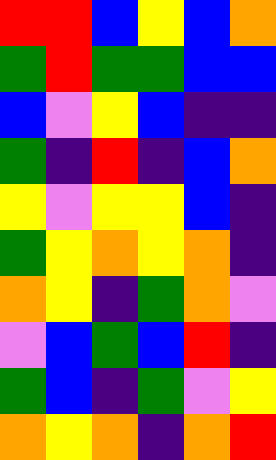[["red", "red", "blue", "yellow", "blue", "orange"], ["green", "red", "green", "green", "blue", "blue"], ["blue", "violet", "yellow", "blue", "indigo", "indigo"], ["green", "indigo", "red", "indigo", "blue", "orange"], ["yellow", "violet", "yellow", "yellow", "blue", "indigo"], ["green", "yellow", "orange", "yellow", "orange", "indigo"], ["orange", "yellow", "indigo", "green", "orange", "violet"], ["violet", "blue", "green", "blue", "red", "indigo"], ["green", "blue", "indigo", "green", "violet", "yellow"], ["orange", "yellow", "orange", "indigo", "orange", "red"]]